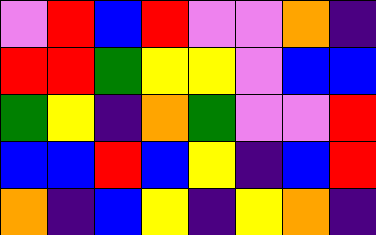[["violet", "red", "blue", "red", "violet", "violet", "orange", "indigo"], ["red", "red", "green", "yellow", "yellow", "violet", "blue", "blue"], ["green", "yellow", "indigo", "orange", "green", "violet", "violet", "red"], ["blue", "blue", "red", "blue", "yellow", "indigo", "blue", "red"], ["orange", "indigo", "blue", "yellow", "indigo", "yellow", "orange", "indigo"]]